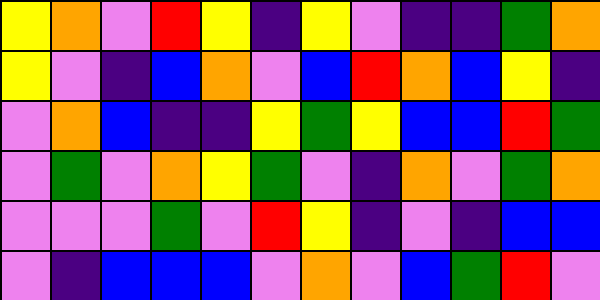[["yellow", "orange", "violet", "red", "yellow", "indigo", "yellow", "violet", "indigo", "indigo", "green", "orange"], ["yellow", "violet", "indigo", "blue", "orange", "violet", "blue", "red", "orange", "blue", "yellow", "indigo"], ["violet", "orange", "blue", "indigo", "indigo", "yellow", "green", "yellow", "blue", "blue", "red", "green"], ["violet", "green", "violet", "orange", "yellow", "green", "violet", "indigo", "orange", "violet", "green", "orange"], ["violet", "violet", "violet", "green", "violet", "red", "yellow", "indigo", "violet", "indigo", "blue", "blue"], ["violet", "indigo", "blue", "blue", "blue", "violet", "orange", "violet", "blue", "green", "red", "violet"]]